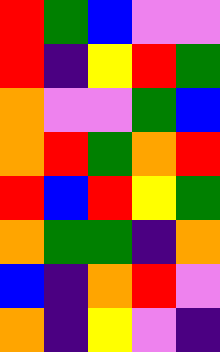[["red", "green", "blue", "violet", "violet"], ["red", "indigo", "yellow", "red", "green"], ["orange", "violet", "violet", "green", "blue"], ["orange", "red", "green", "orange", "red"], ["red", "blue", "red", "yellow", "green"], ["orange", "green", "green", "indigo", "orange"], ["blue", "indigo", "orange", "red", "violet"], ["orange", "indigo", "yellow", "violet", "indigo"]]